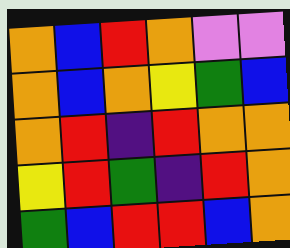[["orange", "blue", "red", "orange", "violet", "violet"], ["orange", "blue", "orange", "yellow", "green", "blue"], ["orange", "red", "indigo", "red", "orange", "orange"], ["yellow", "red", "green", "indigo", "red", "orange"], ["green", "blue", "red", "red", "blue", "orange"]]